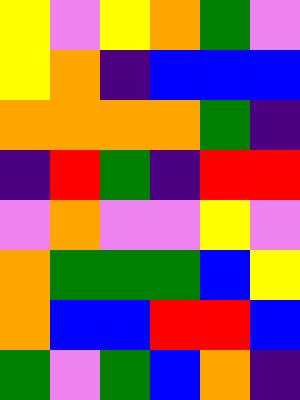[["yellow", "violet", "yellow", "orange", "green", "violet"], ["yellow", "orange", "indigo", "blue", "blue", "blue"], ["orange", "orange", "orange", "orange", "green", "indigo"], ["indigo", "red", "green", "indigo", "red", "red"], ["violet", "orange", "violet", "violet", "yellow", "violet"], ["orange", "green", "green", "green", "blue", "yellow"], ["orange", "blue", "blue", "red", "red", "blue"], ["green", "violet", "green", "blue", "orange", "indigo"]]